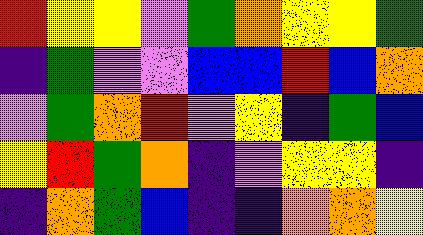[["red", "yellow", "yellow", "violet", "green", "orange", "yellow", "yellow", "green"], ["indigo", "green", "violet", "violet", "blue", "blue", "red", "blue", "orange"], ["violet", "green", "orange", "red", "violet", "yellow", "indigo", "green", "blue"], ["yellow", "red", "green", "orange", "indigo", "violet", "yellow", "yellow", "indigo"], ["indigo", "orange", "green", "blue", "indigo", "indigo", "orange", "orange", "yellow"]]